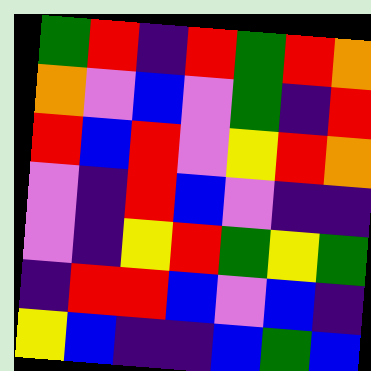[["green", "red", "indigo", "red", "green", "red", "orange"], ["orange", "violet", "blue", "violet", "green", "indigo", "red"], ["red", "blue", "red", "violet", "yellow", "red", "orange"], ["violet", "indigo", "red", "blue", "violet", "indigo", "indigo"], ["violet", "indigo", "yellow", "red", "green", "yellow", "green"], ["indigo", "red", "red", "blue", "violet", "blue", "indigo"], ["yellow", "blue", "indigo", "indigo", "blue", "green", "blue"]]